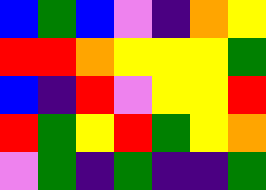[["blue", "green", "blue", "violet", "indigo", "orange", "yellow"], ["red", "red", "orange", "yellow", "yellow", "yellow", "green"], ["blue", "indigo", "red", "violet", "yellow", "yellow", "red"], ["red", "green", "yellow", "red", "green", "yellow", "orange"], ["violet", "green", "indigo", "green", "indigo", "indigo", "green"]]